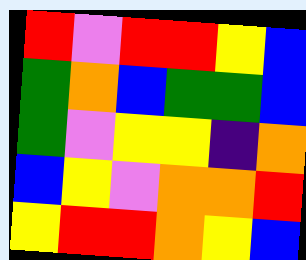[["red", "violet", "red", "red", "yellow", "blue"], ["green", "orange", "blue", "green", "green", "blue"], ["green", "violet", "yellow", "yellow", "indigo", "orange"], ["blue", "yellow", "violet", "orange", "orange", "red"], ["yellow", "red", "red", "orange", "yellow", "blue"]]